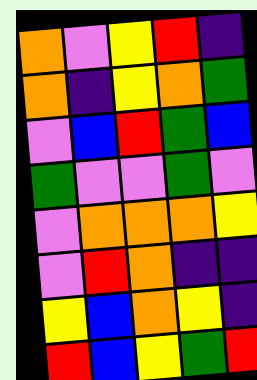[["orange", "violet", "yellow", "red", "indigo"], ["orange", "indigo", "yellow", "orange", "green"], ["violet", "blue", "red", "green", "blue"], ["green", "violet", "violet", "green", "violet"], ["violet", "orange", "orange", "orange", "yellow"], ["violet", "red", "orange", "indigo", "indigo"], ["yellow", "blue", "orange", "yellow", "indigo"], ["red", "blue", "yellow", "green", "red"]]